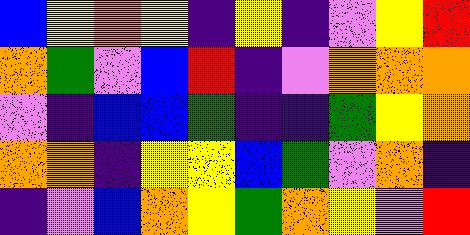[["blue", "yellow", "orange", "yellow", "indigo", "yellow", "indigo", "violet", "yellow", "red"], ["orange", "green", "violet", "blue", "red", "indigo", "violet", "orange", "orange", "orange"], ["violet", "indigo", "blue", "blue", "green", "indigo", "indigo", "green", "yellow", "orange"], ["orange", "orange", "indigo", "yellow", "yellow", "blue", "green", "violet", "orange", "indigo"], ["indigo", "violet", "blue", "orange", "yellow", "green", "orange", "yellow", "violet", "red"]]